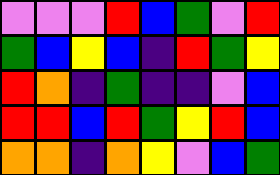[["violet", "violet", "violet", "red", "blue", "green", "violet", "red"], ["green", "blue", "yellow", "blue", "indigo", "red", "green", "yellow"], ["red", "orange", "indigo", "green", "indigo", "indigo", "violet", "blue"], ["red", "red", "blue", "red", "green", "yellow", "red", "blue"], ["orange", "orange", "indigo", "orange", "yellow", "violet", "blue", "green"]]